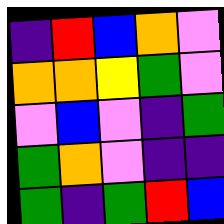[["indigo", "red", "blue", "orange", "violet"], ["orange", "orange", "yellow", "green", "violet"], ["violet", "blue", "violet", "indigo", "green"], ["green", "orange", "violet", "indigo", "indigo"], ["green", "indigo", "green", "red", "blue"]]